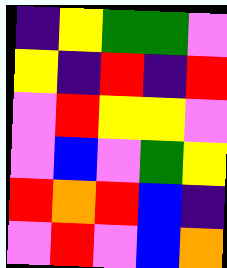[["indigo", "yellow", "green", "green", "violet"], ["yellow", "indigo", "red", "indigo", "red"], ["violet", "red", "yellow", "yellow", "violet"], ["violet", "blue", "violet", "green", "yellow"], ["red", "orange", "red", "blue", "indigo"], ["violet", "red", "violet", "blue", "orange"]]